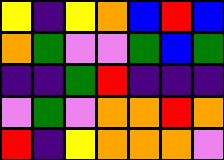[["yellow", "indigo", "yellow", "orange", "blue", "red", "blue"], ["orange", "green", "violet", "violet", "green", "blue", "green"], ["indigo", "indigo", "green", "red", "indigo", "indigo", "indigo"], ["violet", "green", "violet", "orange", "orange", "red", "orange"], ["red", "indigo", "yellow", "orange", "orange", "orange", "violet"]]